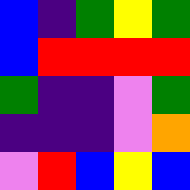[["blue", "indigo", "green", "yellow", "green"], ["blue", "red", "red", "red", "red"], ["green", "indigo", "indigo", "violet", "green"], ["indigo", "indigo", "indigo", "violet", "orange"], ["violet", "red", "blue", "yellow", "blue"]]